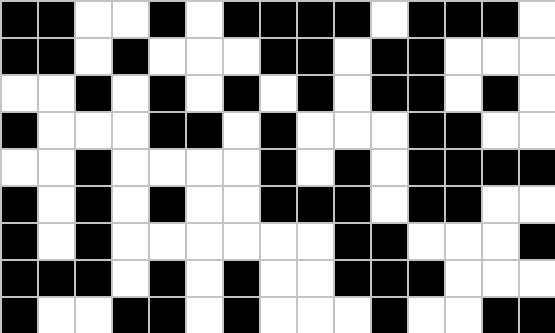[["black", "black", "white", "white", "black", "white", "black", "black", "black", "black", "white", "black", "black", "black", "white"], ["black", "black", "white", "black", "white", "white", "white", "black", "black", "white", "black", "black", "white", "white", "white"], ["white", "white", "black", "white", "black", "white", "black", "white", "black", "white", "black", "black", "white", "black", "white"], ["black", "white", "white", "white", "black", "black", "white", "black", "white", "white", "white", "black", "black", "white", "white"], ["white", "white", "black", "white", "white", "white", "white", "black", "white", "black", "white", "black", "black", "black", "black"], ["black", "white", "black", "white", "black", "white", "white", "black", "black", "black", "white", "black", "black", "white", "white"], ["black", "white", "black", "white", "white", "white", "white", "white", "white", "black", "black", "white", "white", "white", "black"], ["black", "black", "black", "white", "black", "white", "black", "white", "white", "black", "black", "black", "white", "white", "white"], ["black", "white", "white", "black", "black", "white", "black", "white", "white", "white", "black", "white", "white", "black", "black"]]